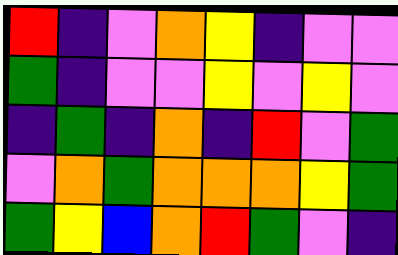[["red", "indigo", "violet", "orange", "yellow", "indigo", "violet", "violet"], ["green", "indigo", "violet", "violet", "yellow", "violet", "yellow", "violet"], ["indigo", "green", "indigo", "orange", "indigo", "red", "violet", "green"], ["violet", "orange", "green", "orange", "orange", "orange", "yellow", "green"], ["green", "yellow", "blue", "orange", "red", "green", "violet", "indigo"]]